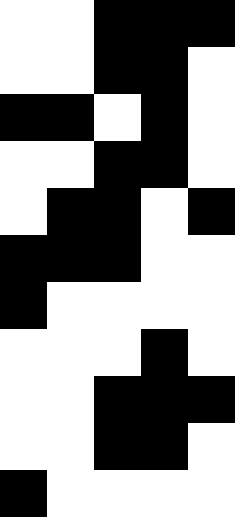[["white", "white", "black", "black", "black"], ["white", "white", "black", "black", "white"], ["black", "black", "white", "black", "white"], ["white", "white", "black", "black", "white"], ["white", "black", "black", "white", "black"], ["black", "black", "black", "white", "white"], ["black", "white", "white", "white", "white"], ["white", "white", "white", "black", "white"], ["white", "white", "black", "black", "black"], ["white", "white", "black", "black", "white"], ["black", "white", "white", "white", "white"]]